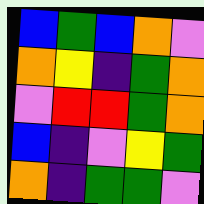[["blue", "green", "blue", "orange", "violet"], ["orange", "yellow", "indigo", "green", "orange"], ["violet", "red", "red", "green", "orange"], ["blue", "indigo", "violet", "yellow", "green"], ["orange", "indigo", "green", "green", "violet"]]